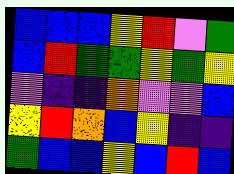[["blue", "blue", "blue", "yellow", "red", "violet", "green"], ["blue", "red", "green", "green", "yellow", "green", "yellow"], ["violet", "indigo", "indigo", "orange", "violet", "violet", "blue"], ["yellow", "red", "orange", "blue", "yellow", "indigo", "indigo"], ["green", "blue", "blue", "yellow", "blue", "red", "blue"]]